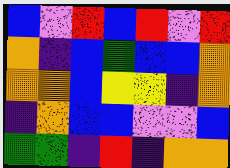[["blue", "violet", "red", "blue", "red", "violet", "red"], ["orange", "indigo", "blue", "green", "blue", "blue", "orange"], ["orange", "orange", "blue", "yellow", "yellow", "indigo", "orange"], ["indigo", "orange", "blue", "blue", "violet", "violet", "blue"], ["green", "green", "indigo", "red", "indigo", "orange", "orange"]]